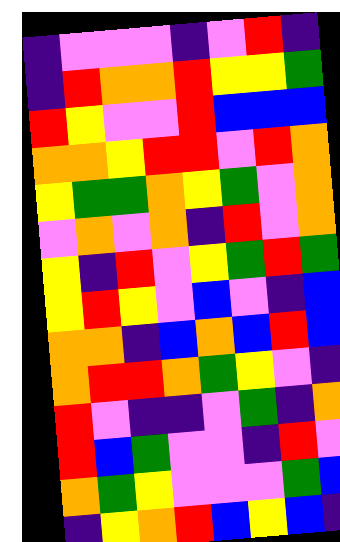[["indigo", "violet", "violet", "violet", "indigo", "violet", "red", "indigo"], ["indigo", "red", "orange", "orange", "red", "yellow", "yellow", "green"], ["red", "yellow", "violet", "violet", "red", "blue", "blue", "blue"], ["orange", "orange", "yellow", "red", "red", "violet", "red", "orange"], ["yellow", "green", "green", "orange", "yellow", "green", "violet", "orange"], ["violet", "orange", "violet", "orange", "indigo", "red", "violet", "orange"], ["yellow", "indigo", "red", "violet", "yellow", "green", "red", "green"], ["yellow", "red", "yellow", "violet", "blue", "violet", "indigo", "blue"], ["orange", "orange", "indigo", "blue", "orange", "blue", "red", "blue"], ["orange", "red", "red", "orange", "green", "yellow", "violet", "indigo"], ["red", "violet", "indigo", "indigo", "violet", "green", "indigo", "orange"], ["red", "blue", "green", "violet", "violet", "indigo", "red", "violet"], ["orange", "green", "yellow", "violet", "violet", "violet", "green", "blue"], ["indigo", "yellow", "orange", "red", "blue", "yellow", "blue", "indigo"]]